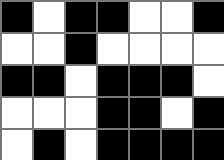[["black", "white", "black", "black", "white", "white", "black"], ["white", "white", "black", "white", "white", "white", "white"], ["black", "black", "white", "black", "black", "black", "white"], ["white", "white", "white", "black", "black", "white", "black"], ["white", "black", "white", "black", "black", "black", "black"]]